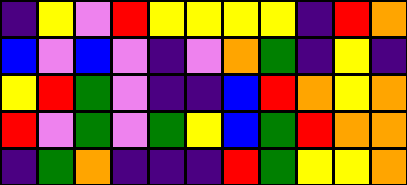[["indigo", "yellow", "violet", "red", "yellow", "yellow", "yellow", "yellow", "indigo", "red", "orange"], ["blue", "violet", "blue", "violet", "indigo", "violet", "orange", "green", "indigo", "yellow", "indigo"], ["yellow", "red", "green", "violet", "indigo", "indigo", "blue", "red", "orange", "yellow", "orange"], ["red", "violet", "green", "violet", "green", "yellow", "blue", "green", "red", "orange", "orange"], ["indigo", "green", "orange", "indigo", "indigo", "indigo", "red", "green", "yellow", "yellow", "orange"]]